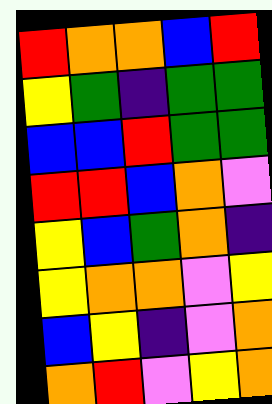[["red", "orange", "orange", "blue", "red"], ["yellow", "green", "indigo", "green", "green"], ["blue", "blue", "red", "green", "green"], ["red", "red", "blue", "orange", "violet"], ["yellow", "blue", "green", "orange", "indigo"], ["yellow", "orange", "orange", "violet", "yellow"], ["blue", "yellow", "indigo", "violet", "orange"], ["orange", "red", "violet", "yellow", "orange"]]